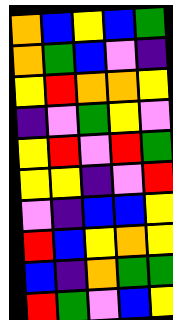[["orange", "blue", "yellow", "blue", "green"], ["orange", "green", "blue", "violet", "indigo"], ["yellow", "red", "orange", "orange", "yellow"], ["indigo", "violet", "green", "yellow", "violet"], ["yellow", "red", "violet", "red", "green"], ["yellow", "yellow", "indigo", "violet", "red"], ["violet", "indigo", "blue", "blue", "yellow"], ["red", "blue", "yellow", "orange", "yellow"], ["blue", "indigo", "orange", "green", "green"], ["red", "green", "violet", "blue", "yellow"]]